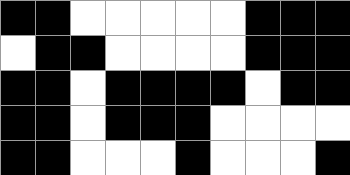[["black", "black", "white", "white", "white", "white", "white", "black", "black", "black"], ["white", "black", "black", "white", "white", "white", "white", "black", "black", "black"], ["black", "black", "white", "black", "black", "black", "black", "white", "black", "black"], ["black", "black", "white", "black", "black", "black", "white", "white", "white", "white"], ["black", "black", "white", "white", "white", "black", "white", "white", "white", "black"]]